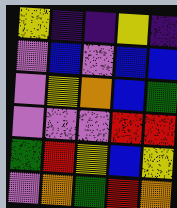[["yellow", "indigo", "indigo", "yellow", "indigo"], ["violet", "blue", "violet", "blue", "blue"], ["violet", "yellow", "orange", "blue", "green"], ["violet", "violet", "violet", "red", "red"], ["green", "red", "yellow", "blue", "yellow"], ["violet", "orange", "green", "red", "orange"]]